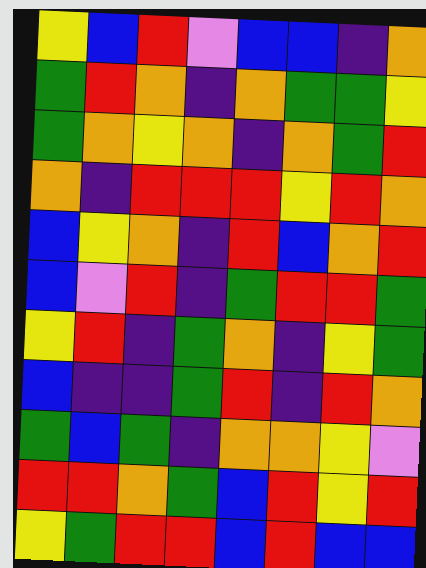[["yellow", "blue", "red", "violet", "blue", "blue", "indigo", "orange"], ["green", "red", "orange", "indigo", "orange", "green", "green", "yellow"], ["green", "orange", "yellow", "orange", "indigo", "orange", "green", "red"], ["orange", "indigo", "red", "red", "red", "yellow", "red", "orange"], ["blue", "yellow", "orange", "indigo", "red", "blue", "orange", "red"], ["blue", "violet", "red", "indigo", "green", "red", "red", "green"], ["yellow", "red", "indigo", "green", "orange", "indigo", "yellow", "green"], ["blue", "indigo", "indigo", "green", "red", "indigo", "red", "orange"], ["green", "blue", "green", "indigo", "orange", "orange", "yellow", "violet"], ["red", "red", "orange", "green", "blue", "red", "yellow", "red"], ["yellow", "green", "red", "red", "blue", "red", "blue", "blue"]]